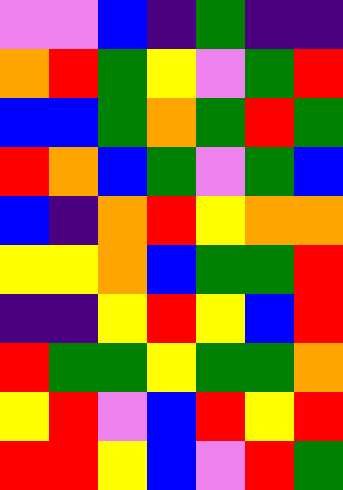[["violet", "violet", "blue", "indigo", "green", "indigo", "indigo"], ["orange", "red", "green", "yellow", "violet", "green", "red"], ["blue", "blue", "green", "orange", "green", "red", "green"], ["red", "orange", "blue", "green", "violet", "green", "blue"], ["blue", "indigo", "orange", "red", "yellow", "orange", "orange"], ["yellow", "yellow", "orange", "blue", "green", "green", "red"], ["indigo", "indigo", "yellow", "red", "yellow", "blue", "red"], ["red", "green", "green", "yellow", "green", "green", "orange"], ["yellow", "red", "violet", "blue", "red", "yellow", "red"], ["red", "red", "yellow", "blue", "violet", "red", "green"]]